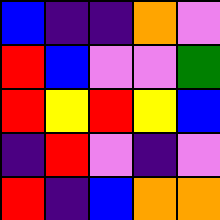[["blue", "indigo", "indigo", "orange", "violet"], ["red", "blue", "violet", "violet", "green"], ["red", "yellow", "red", "yellow", "blue"], ["indigo", "red", "violet", "indigo", "violet"], ["red", "indigo", "blue", "orange", "orange"]]